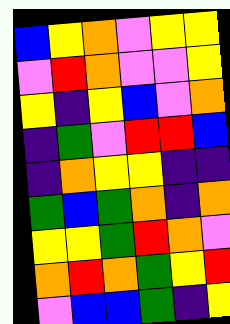[["blue", "yellow", "orange", "violet", "yellow", "yellow"], ["violet", "red", "orange", "violet", "violet", "yellow"], ["yellow", "indigo", "yellow", "blue", "violet", "orange"], ["indigo", "green", "violet", "red", "red", "blue"], ["indigo", "orange", "yellow", "yellow", "indigo", "indigo"], ["green", "blue", "green", "orange", "indigo", "orange"], ["yellow", "yellow", "green", "red", "orange", "violet"], ["orange", "red", "orange", "green", "yellow", "red"], ["violet", "blue", "blue", "green", "indigo", "yellow"]]